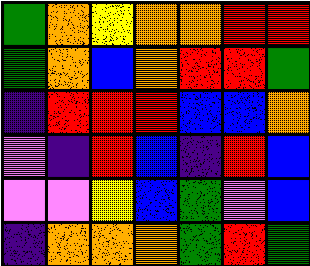[["green", "orange", "yellow", "orange", "orange", "red", "red"], ["green", "orange", "blue", "orange", "red", "red", "green"], ["indigo", "red", "red", "red", "blue", "blue", "orange"], ["violet", "indigo", "red", "blue", "indigo", "red", "blue"], ["violet", "violet", "yellow", "blue", "green", "violet", "blue"], ["indigo", "orange", "orange", "orange", "green", "red", "green"]]